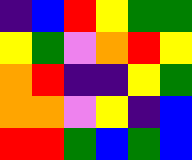[["indigo", "blue", "red", "yellow", "green", "green"], ["yellow", "green", "violet", "orange", "red", "yellow"], ["orange", "red", "indigo", "indigo", "yellow", "green"], ["orange", "orange", "violet", "yellow", "indigo", "blue"], ["red", "red", "green", "blue", "green", "blue"]]